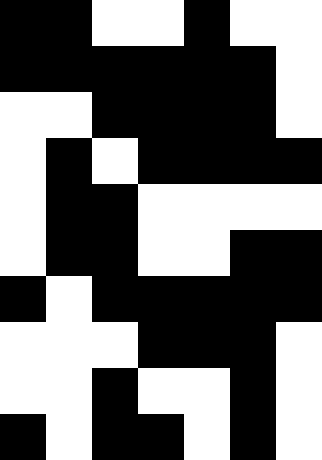[["black", "black", "white", "white", "black", "white", "white"], ["black", "black", "black", "black", "black", "black", "white"], ["white", "white", "black", "black", "black", "black", "white"], ["white", "black", "white", "black", "black", "black", "black"], ["white", "black", "black", "white", "white", "white", "white"], ["white", "black", "black", "white", "white", "black", "black"], ["black", "white", "black", "black", "black", "black", "black"], ["white", "white", "white", "black", "black", "black", "white"], ["white", "white", "black", "white", "white", "black", "white"], ["black", "white", "black", "black", "white", "black", "white"]]